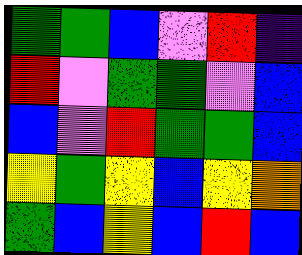[["green", "green", "blue", "violet", "red", "indigo"], ["red", "violet", "green", "green", "violet", "blue"], ["blue", "violet", "red", "green", "green", "blue"], ["yellow", "green", "yellow", "blue", "yellow", "orange"], ["green", "blue", "yellow", "blue", "red", "blue"]]